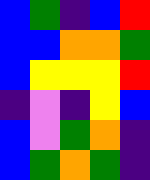[["blue", "green", "indigo", "blue", "red"], ["blue", "blue", "orange", "orange", "green"], ["blue", "yellow", "yellow", "yellow", "red"], ["indigo", "violet", "indigo", "yellow", "blue"], ["blue", "violet", "green", "orange", "indigo"], ["blue", "green", "orange", "green", "indigo"]]